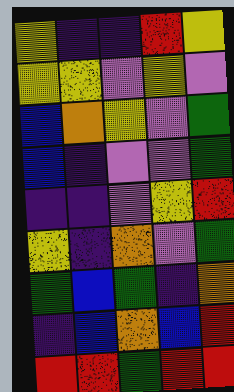[["yellow", "indigo", "indigo", "red", "yellow"], ["yellow", "yellow", "violet", "yellow", "violet"], ["blue", "orange", "yellow", "violet", "green"], ["blue", "indigo", "violet", "violet", "green"], ["indigo", "indigo", "violet", "yellow", "red"], ["yellow", "indigo", "orange", "violet", "green"], ["green", "blue", "green", "indigo", "orange"], ["indigo", "blue", "orange", "blue", "red"], ["red", "red", "green", "red", "red"]]